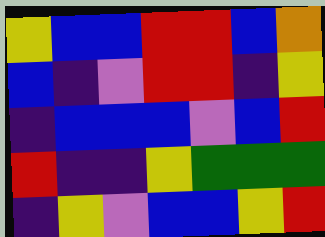[["yellow", "blue", "blue", "red", "red", "blue", "orange"], ["blue", "indigo", "violet", "red", "red", "indigo", "yellow"], ["indigo", "blue", "blue", "blue", "violet", "blue", "red"], ["red", "indigo", "indigo", "yellow", "green", "green", "green"], ["indigo", "yellow", "violet", "blue", "blue", "yellow", "red"]]